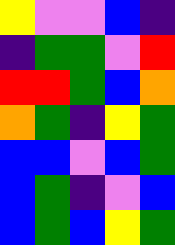[["yellow", "violet", "violet", "blue", "indigo"], ["indigo", "green", "green", "violet", "red"], ["red", "red", "green", "blue", "orange"], ["orange", "green", "indigo", "yellow", "green"], ["blue", "blue", "violet", "blue", "green"], ["blue", "green", "indigo", "violet", "blue"], ["blue", "green", "blue", "yellow", "green"]]